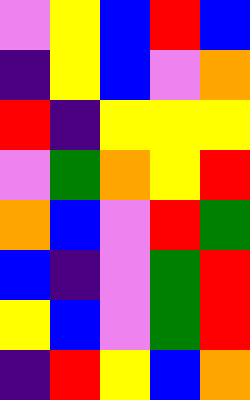[["violet", "yellow", "blue", "red", "blue"], ["indigo", "yellow", "blue", "violet", "orange"], ["red", "indigo", "yellow", "yellow", "yellow"], ["violet", "green", "orange", "yellow", "red"], ["orange", "blue", "violet", "red", "green"], ["blue", "indigo", "violet", "green", "red"], ["yellow", "blue", "violet", "green", "red"], ["indigo", "red", "yellow", "blue", "orange"]]